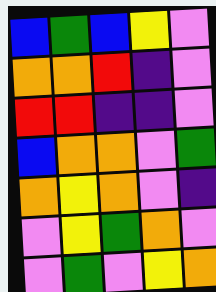[["blue", "green", "blue", "yellow", "violet"], ["orange", "orange", "red", "indigo", "violet"], ["red", "red", "indigo", "indigo", "violet"], ["blue", "orange", "orange", "violet", "green"], ["orange", "yellow", "orange", "violet", "indigo"], ["violet", "yellow", "green", "orange", "violet"], ["violet", "green", "violet", "yellow", "orange"]]